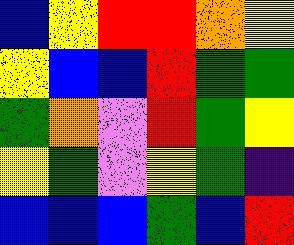[["blue", "yellow", "red", "red", "orange", "yellow"], ["yellow", "blue", "blue", "red", "green", "green"], ["green", "orange", "violet", "red", "green", "yellow"], ["yellow", "green", "violet", "yellow", "green", "indigo"], ["blue", "blue", "blue", "green", "blue", "red"]]